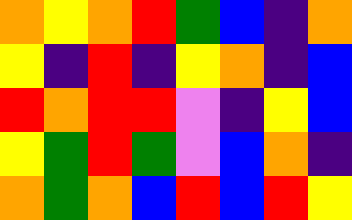[["orange", "yellow", "orange", "red", "green", "blue", "indigo", "orange"], ["yellow", "indigo", "red", "indigo", "yellow", "orange", "indigo", "blue"], ["red", "orange", "red", "red", "violet", "indigo", "yellow", "blue"], ["yellow", "green", "red", "green", "violet", "blue", "orange", "indigo"], ["orange", "green", "orange", "blue", "red", "blue", "red", "yellow"]]